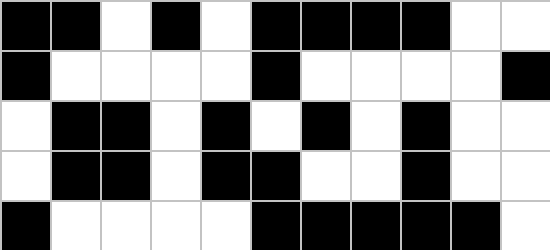[["black", "black", "white", "black", "white", "black", "black", "black", "black", "white", "white"], ["black", "white", "white", "white", "white", "black", "white", "white", "white", "white", "black"], ["white", "black", "black", "white", "black", "white", "black", "white", "black", "white", "white"], ["white", "black", "black", "white", "black", "black", "white", "white", "black", "white", "white"], ["black", "white", "white", "white", "white", "black", "black", "black", "black", "black", "white"]]